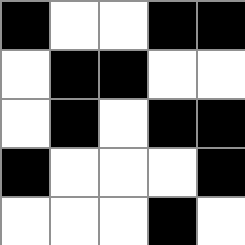[["black", "white", "white", "black", "black"], ["white", "black", "black", "white", "white"], ["white", "black", "white", "black", "black"], ["black", "white", "white", "white", "black"], ["white", "white", "white", "black", "white"]]